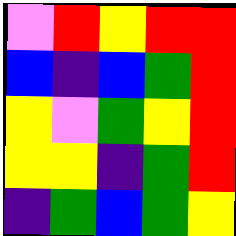[["violet", "red", "yellow", "red", "red"], ["blue", "indigo", "blue", "green", "red"], ["yellow", "violet", "green", "yellow", "red"], ["yellow", "yellow", "indigo", "green", "red"], ["indigo", "green", "blue", "green", "yellow"]]